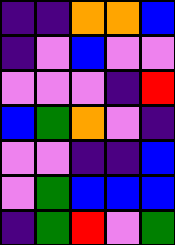[["indigo", "indigo", "orange", "orange", "blue"], ["indigo", "violet", "blue", "violet", "violet"], ["violet", "violet", "violet", "indigo", "red"], ["blue", "green", "orange", "violet", "indigo"], ["violet", "violet", "indigo", "indigo", "blue"], ["violet", "green", "blue", "blue", "blue"], ["indigo", "green", "red", "violet", "green"]]